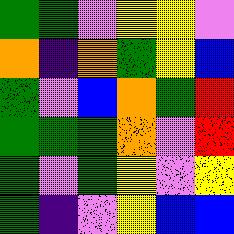[["green", "green", "violet", "yellow", "yellow", "violet"], ["orange", "indigo", "orange", "green", "yellow", "blue"], ["green", "violet", "blue", "orange", "green", "red"], ["green", "green", "green", "orange", "violet", "red"], ["green", "violet", "green", "yellow", "violet", "yellow"], ["green", "indigo", "violet", "yellow", "blue", "blue"]]